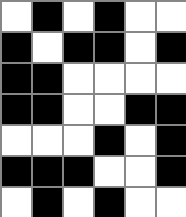[["white", "black", "white", "black", "white", "white"], ["black", "white", "black", "black", "white", "black"], ["black", "black", "white", "white", "white", "white"], ["black", "black", "white", "white", "black", "black"], ["white", "white", "white", "black", "white", "black"], ["black", "black", "black", "white", "white", "black"], ["white", "black", "white", "black", "white", "white"]]